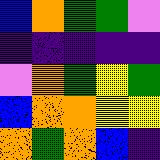[["blue", "orange", "green", "green", "violet"], ["indigo", "indigo", "indigo", "indigo", "indigo"], ["violet", "orange", "green", "yellow", "green"], ["blue", "orange", "orange", "yellow", "yellow"], ["orange", "green", "orange", "blue", "indigo"]]